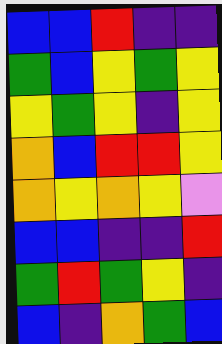[["blue", "blue", "red", "indigo", "indigo"], ["green", "blue", "yellow", "green", "yellow"], ["yellow", "green", "yellow", "indigo", "yellow"], ["orange", "blue", "red", "red", "yellow"], ["orange", "yellow", "orange", "yellow", "violet"], ["blue", "blue", "indigo", "indigo", "red"], ["green", "red", "green", "yellow", "indigo"], ["blue", "indigo", "orange", "green", "blue"]]